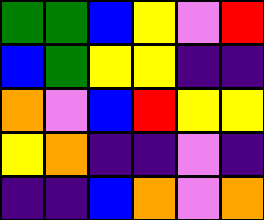[["green", "green", "blue", "yellow", "violet", "red"], ["blue", "green", "yellow", "yellow", "indigo", "indigo"], ["orange", "violet", "blue", "red", "yellow", "yellow"], ["yellow", "orange", "indigo", "indigo", "violet", "indigo"], ["indigo", "indigo", "blue", "orange", "violet", "orange"]]